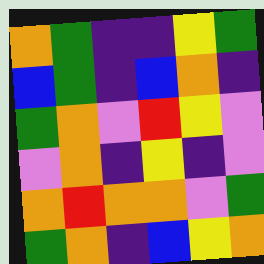[["orange", "green", "indigo", "indigo", "yellow", "green"], ["blue", "green", "indigo", "blue", "orange", "indigo"], ["green", "orange", "violet", "red", "yellow", "violet"], ["violet", "orange", "indigo", "yellow", "indigo", "violet"], ["orange", "red", "orange", "orange", "violet", "green"], ["green", "orange", "indigo", "blue", "yellow", "orange"]]